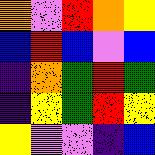[["orange", "violet", "red", "orange", "yellow"], ["blue", "red", "blue", "violet", "blue"], ["indigo", "orange", "green", "red", "green"], ["indigo", "yellow", "green", "red", "yellow"], ["yellow", "violet", "violet", "indigo", "blue"]]